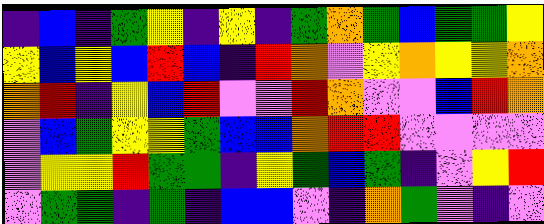[["indigo", "blue", "indigo", "green", "yellow", "indigo", "yellow", "indigo", "green", "orange", "green", "blue", "green", "green", "yellow"], ["yellow", "blue", "yellow", "blue", "red", "blue", "indigo", "red", "orange", "violet", "yellow", "orange", "yellow", "yellow", "orange"], ["orange", "red", "indigo", "yellow", "blue", "red", "violet", "violet", "red", "orange", "violet", "violet", "blue", "red", "orange"], ["violet", "blue", "green", "yellow", "yellow", "green", "blue", "blue", "orange", "red", "red", "violet", "violet", "violet", "violet"], ["violet", "yellow", "yellow", "red", "green", "green", "indigo", "yellow", "green", "blue", "green", "indigo", "violet", "yellow", "red"], ["violet", "green", "green", "indigo", "green", "indigo", "blue", "blue", "violet", "indigo", "orange", "green", "violet", "indigo", "violet"]]